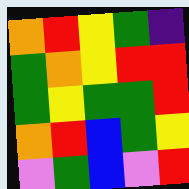[["orange", "red", "yellow", "green", "indigo"], ["green", "orange", "yellow", "red", "red"], ["green", "yellow", "green", "green", "red"], ["orange", "red", "blue", "green", "yellow"], ["violet", "green", "blue", "violet", "red"]]